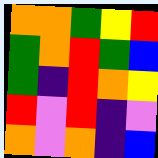[["orange", "orange", "green", "yellow", "red"], ["green", "orange", "red", "green", "blue"], ["green", "indigo", "red", "orange", "yellow"], ["red", "violet", "red", "indigo", "violet"], ["orange", "violet", "orange", "indigo", "blue"]]